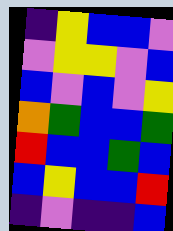[["indigo", "yellow", "blue", "blue", "violet"], ["violet", "yellow", "yellow", "violet", "blue"], ["blue", "violet", "blue", "violet", "yellow"], ["orange", "green", "blue", "blue", "green"], ["red", "blue", "blue", "green", "blue"], ["blue", "yellow", "blue", "blue", "red"], ["indigo", "violet", "indigo", "indigo", "blue"]]